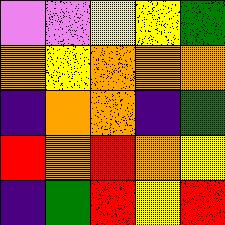[["violet", "violet", "yellow", "yellow", "green"], ["orange", "yellow", "orange", "orange", "orange"], ["indigo", "orange", "orange", "indigo", "green"], ["red", "orange", "red", "orange", "yellow"], ["indigo", "green", "red", "yellow", "red"]]